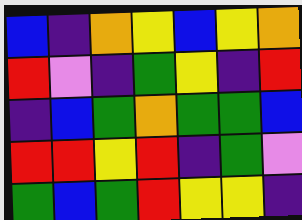[["blue", "indigo", "orange", "yellow", "blue", "yellow", "orange"], ["red", "violet", "indigo", "green", "yellow", "indigo", "red"], ["indigo", "blue", "green", "orange", "green", "green", "blue"], ["red", "red", "yellow", "red", "indigo", "green", "violet"], ["green", "blue", "green", "red", "yellow", "yellow", "indigo"]]